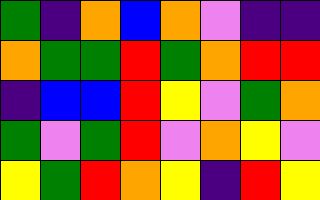[["green", "indigo", "orange", "blue", "orange", "violet", "indigo", "indigo"], ["orange", "green", "green", "red", "green", "orange", "red", "red"], ["indigo", "blue", "blue", "red", "yellow", "violet", "green", "orange"], ["green", "violet", "green", "red", "violet", "orange", "yellow", "violet"], ["yellow", "green", "red", "orange", "yellow", "indigo", "red", "yellow"]]